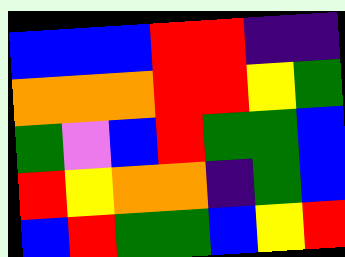[["blue", "blue", "blue", "red", "red", "indigo", "indigo"], ["orange", "orange", "orange", "red", "red", "yellow", "green"], ["green", "violet", "blue", "red", "green", "green", "blue"], ["red", "yellow", "orange", "orange", "indigo", "green", "blue"], ["blue", "red", "green", "green", "blue", "yellow", "red"]]